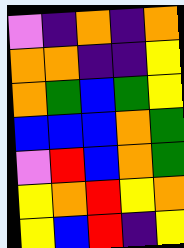[["violet", "indigo", "orange", "indigo", "orange"], ["orange", "orange", "indigo", "indigo", "yellow"], ["orange", "green", "blue", "green", "yellow"], ["blue", "blue", "blue", "orange", "green"], ["violet", "red", "blue", "orange", "green"], ["yellow", "orange", "red", "yellow", "orange"], ["yellow", "blue", "red", "indigo", "yellow"]]